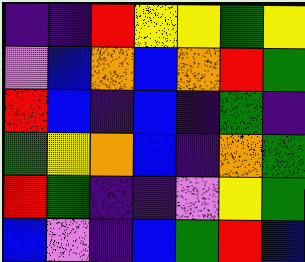[["indigo", "indigo", "red", "yellow", "yellow", "green", "yellow"], ["violet", "blue", "orange", "blue", "orange", "red", "green"], ["red", "blue", "indigo", "blue", "indigo", "green", "indigo"], ["green", "yellow", "orange", "blue", "indigo", "orange", "green"], ["red", "green", "indigo", "indigo", "violet", "yellow", "green"], ["blue", "violet", "indigo", "blue", "green", "red", "blue"]]